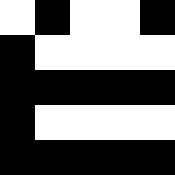[["white", "black", "white", "white", "black"], ["black", "white", "white", "white", "white"], ["black", "black", "black", "black", "black"], ["black", "white", "white", "white", "white"], ["black", "black", "black", "black", "black"]]